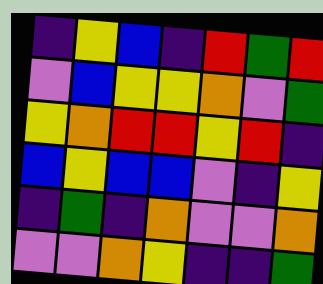[["indigo", "yellow", "blue", "indigo", "red", "green", "red"], ["violet", "blue", "yellow", "yellow", "orange", "violet", "green"], ["yellow", "orange", "red", "red", "yellow", "red", "indigo"], ["blue", "yellow", "blue", "blue", "violet", "indigo", "yellow"], ["indigo", "green", "indigo", "orange", "violet", "violet", "orange"], ["violet", "violet", "orange", "yellow", "indigo", "indigo", "green"]]